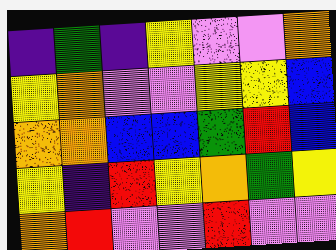[["indigo", "green", "indigo", "yellow", "violet", "violet", "orange"], ["yellow", "orange", "violet", "violet", "yellow", "yellow", "blue"], ["orange", "orange", "blue", "blue", "green", "red", "blue"], ["yellow", "indigo", "red", "yellow", "orange", "green", "yellow"], ["orange", "red", "violet", "violet", "red", "violet", "violet"]]